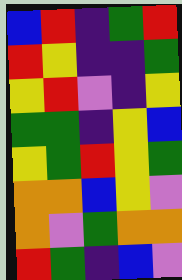[["blue", "red", "indigo", "green", "red"], ["red", "yellow", "indigo", "indigo", "green"], ["yellow", "red", "violet", "indigo", "yellow"], ["green", "green", "indigo", "yellow", "blue"], ["yellow", "green", "red", "yellow", "green"], ["orange", "orange", "blue", "yellow", "violet"], ["orange", "violet", "green", "orange", "orange"], ["red", "green", "indigo", "blue", "violet"]]